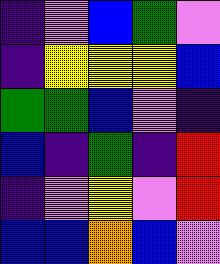[["indigo", "violet", "blue", "green", "violet"], ["indigo", "yellow", "yellow", "yellow", "blue"], ["green", "green", "blue", "violet", "indigo"], ["blue", "indigo", "green", "indigo", "red"], ["indigo", "violet", "yellow", "violet", "red"], ["blue", "blue", "orange", "blue", "violet"]]